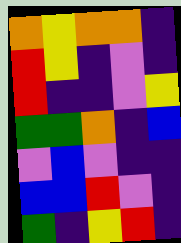[["orange", "yellow", "orange", "orange", "indigo"], ["red", "yellow", "indigo", "violet", "indigo"], ["red", "indigo", "indigo", "violet", "yellow"], ["green", "green", "orange", "indigo", "blue"], ["violet", "blue", "violet", "indigo", "indigo"], ["blue", "blue", "red", "violet", "indigo"], ["green", "indigo", "yellow", "red", "indigo"]]